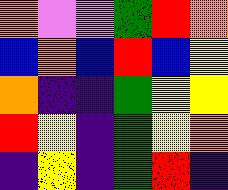[["orange", "violet", "violet", "green", "red", "orange"], ["blue", "orange", "blue", "red", "blue", "yellow"], ["orange", "indigo", "indigo", "green", "yellow", "yellow"], ["red", "yellow", "indigo", "green", "yellow", "orange"], ["indigo", "yellow", "indigo", "green", "red", "indigo"]]